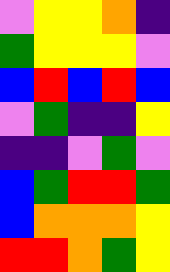[["violet", "yellow", "yellow", "orange", "indigo"], ["green", "yellow", "yellow", "yellow", "violet"], ["blue", "red", "blue", "red", "blue"], ["violet", "green", "indigo", "indigo", "yellow"], ["indigo", "indigo", "violet", "green", "violet"], ["blue", "green", "red", "red", "green"], ["blue", "orange", "orange", "orange", "yellow"], ["red", "red", "orange", "green", "yellow"]]